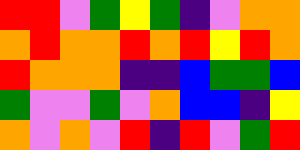[["red", "red", "violet", "green", "yellow", "green", "indigo", "violet", "orange", "orange"], ["orange", "red", "orange", "orange", "red", "orange", "red", "yellow", "red", "orange"], ["red", "orange", "orange", "orange", "indigo", "indigo", "blue", "green", "green", "blue"], ["green", "violet", "violet", "green", "violet", "orange", "blue", "blue", "indigo", "yellow"], ["orange", "violet", "orange", "violet", "red", "indigo", "red", "violet", "green", "red"]]